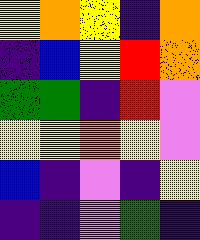[["yellow", "orange", "yellow", "indigo", "orange"], ["indigo", "blue", "yellow", "red", "orange"], ["green", "green", "indigo", "red", "violet"], ["yellow", "yellow", "orange", "yellow", "violet"], ["blue", "indigo", "violet", "indigo", "yellow"], ["indigo", "indigo", "violet", "green", "indigo"]]